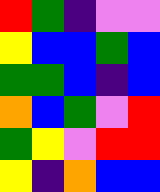[["red", "green", "indigo", "violet", "violet"], ["yellow", "blue", "blue", "green", "blue"], ["green", "green", "blue", "indigo", "blue"], ["orange", "blue", "green", "violet", "red"], ["green", "yellow", "violet", "red", "red"], ["yellow", "indigo", "orange", "blue", "blue"]]